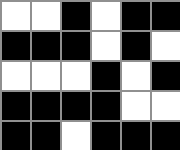[["white", "white", "black", "white", "black", "black"], ["black", "black", "black", "white", "black", "white"], ["white", "white", "white", "black", "white", "black"], ["black", "black", "black", "black", "white", "white"], ["black", "black", "white", "black", "black", "black"]]